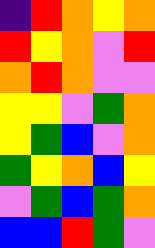[["indigo", "red", "orange", "yellow", "orange"], ["red", "yellow", "orange", "violet", "red"], ["orange", "red", "orange", "violet", "violet"], ["yellow", "yellow", "violet", "green", "orange"], ["yellow", "green", "blue", "violet", "orange"], ["green", "yellow", "orange", "blue", "yellow"], ["violet", "green", "blue", "green", "orange"], ["blue", "blue", "red", "green", "violet"]]